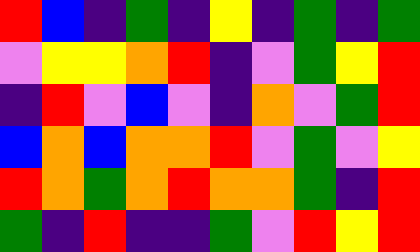[["red", "blue", "indigo", "green", "indigo", "yellow", "indigo", "green", "indigo", "green"], ["violet", "yellow", "yellow", "orange", "red", "indigo", "violet", "green", "yellow", "red"], ["indigo", "red", "violet", "blue", "violet", "indigo", "orange", "violet", "green", "red"], ["blue", "orange", "blue", "orange", "orange", "red", "violet", "green", "violet", "yellow"], ["red", "orange", "green", "orange", "red", "orange", "orange", "green", "indigo", "red"], ["green", "indigo", "red", "indigo", "indigo", "green", "violet", "red", "yellow", "red"]]